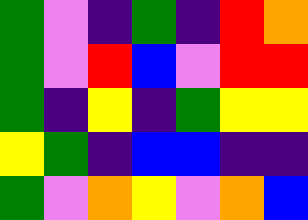[["green", "violet", "indigo", "green", "indigo", "red", "orange"], ["green", "violet", "red", "blue", "violet", "red", "red"], ["green", "indigo", "yellow", "indigo", "green", "yellow", "yellow"], ["yellow", "green", "indigo", "blue", "blue", "indigo", "indigo"], ["green", "violet", "orange", "yellow", "violet", "orange", "blue"]]